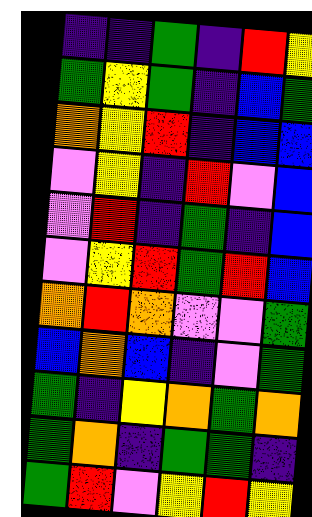[["indigo", "indigo", "green", "indigo", "red", "yellow"], ["green", "yellow", "green", "indigo", "blue", "green"], ["orange", "yellow", "red", "indigo", "blue", "blue"], ["violet", "yellow", "indigo", "red", "violet", "blue"], ["violet", "red", "indigo", "green", "indigo", "blue"], ["violet", "yellow", "red", "green", "red", "blue"], ["orange", "red", "orange", "violet", "violet", "green"], ["blue", "orange", "blue", "indigo", "violet", "green"], ["green", "indigo", "yellow", "orange", "green", "orange"], ["green", "orange", "indigo", "green", "green", "indigo"], ["green", "red", "violet", "yellow", "red", "yellow"]]